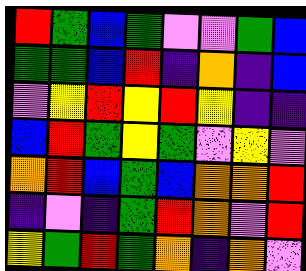[["red", "green", "blue", "green", "violet", "violet", "green", "blue"], ["green", "green", "blue", "red", "indigo", "orange", "indigo", "blue"], ["violet", "yellow", "red", "yellow", "red", "yellow", "indigo", "indigo"], ["blue", "red", "green", "yellow", "green", "violet", "yellow", "violet"], ["orange", "red", "blue", "green", "blue", "orange", "orange", "red"], ["indigo", "violet", "indigo", "green", "red", "orange", "violet", "red"], ["yellow", "green", "red", "green", "orange", "indigo", "orange", "violet"]]